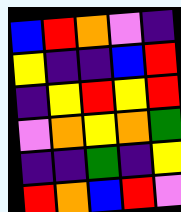[["blue", "red", "orange", "violet", "indigo"], ["yellow", "indigo", "indigo", "blue", "red"], ["indigo", "yellow", "red", "yellow", "red"], ["violet", "orange", "yellow", "orange", "green"], ["indigo", "indigo", "green", "indigo", "yellow"], ["red", "orange", "blue", "red", "violet"]]